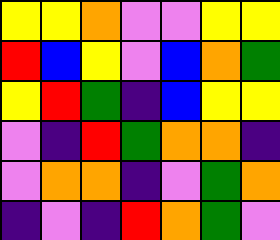[["yellow", "yellow", "orange", "violet", "violet", "yellow", "yellow"], ["red", "blue", "yellow", "violet", "blue", "orange", "green"], ["yellow", "red", "green", "indigo", "blue", "yellow", "yellow"], ["violet", "indigo", "red", "green", "orange", "orange", "indigo"], ["violet", "orange", "orange", "indigo", "violet", "green", "orange"], ["indigo", "violet", "indigo", "red", "orange", "green", "violet"]]